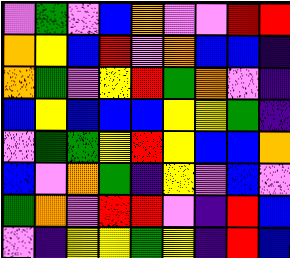[["violet", "green", "violet", "blue", "orange", "violet", "violet", "red", "red"], ["orange", "yellow", "blue", "red", "violet", "orange", "blue", "blue", "indigo"], ["orange", "green", "violet", "yellow", "red", "green", "orange", "violet", "indigo"], ["blue", "yellow", "blue", "blue", "blue", "yellow", "yellow", "green", "indigo"], ["violet", "green", "green", "yellow", "red", "yellow", "blue", "blue", "orange"], ["blue", "violet", "orange", "green", "indigo", "yellow", "violet", "blue", "violet"], ["green", "orange", "violet", "red", "red", "violet", "indigo", "red", "blue"], ["violet", "indigo", "yellow", "yellow", "green", "yellow", "indigo", "red", "blue"]]